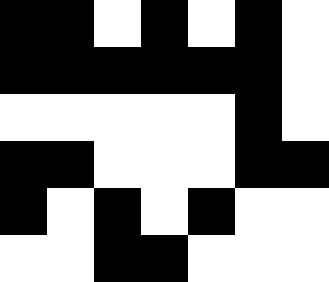[["black", "black", "white", "black", "white", "black", "white"], ["black", "black", "black", "black", "black", "black", "white"], ["white", "white", "white", "white", "white", "black", "white"], ["black", "black", "white", "white", "white", "black", "black"], ["black", "white", "black", "white", "black", "white", "white"], ["white", "white", "black", "black", "white", "white", "white"]]